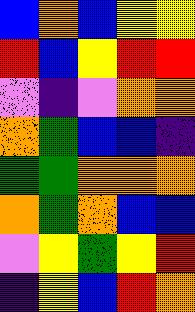[["blue", "orange", "blue", "yellow", "yellow"], ["red", "blue", "yellow", "red", "red"], ["violet", "indigo", "violet", "orange", "orange"], ["orange", "green", "blue", "blue", "indigo"], ["green", "green", "orange", "orange", "orange"], ["orange", "green", "orange", "blue", "blue"], ["violet", "yellow", "green", "yellow", "red"], ["indigo", "yellow", "blue", "red", "orange"]]